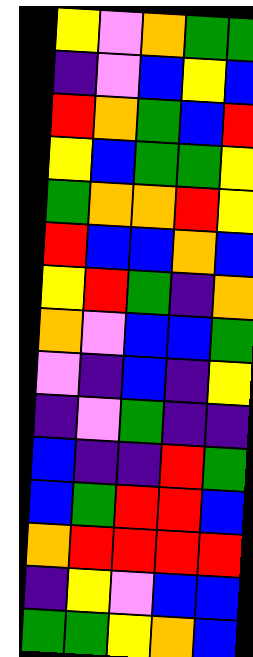[["yellow", "violet", "orange", "green", "green"], ["indigo", "violet", "blue", "yellow", "blue"], ["red", "orange", "green", "blue", "red"], ["yellow", "blue", "green", "green", "yellow"], ["green", "orange", "orange", "red", "yellow"], ["red", "blue", "blue", "orange", "blue"], ["yellow", "red", "green", "indigo", "orange"], ["orange", "violet", "blue", "blue", "green"], ["violet", "indigo", "blue", "indigo", "yellow"], ["indigo", "violet", "green", "indigo", "indigo"], ["blue", "indigo", "indigo", "red", "green"], ["blue", "green", "red", "red", "blue"], ["orange", "red", "red", "red", "red"], ["indigo", "yellow", "violet", "blue", "blue"], ["green", "green", "yellow", "orange", "blue"]]